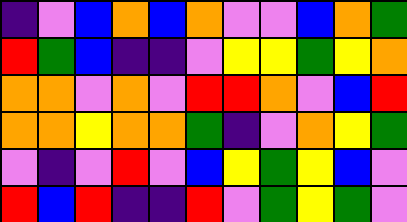[["indigo", "violet", "blue", "orange", "blue", "orange", "violet", "violet", "blue", "orange", "green"], ["red", "green", "blue", "indigo", "indigo", "violet", "yellow", "yellow", "green", "yellow", "orange"], ["orange", "orange", "violet", "orange", "violet", "red", "red", "orange", "violet", "blue", "red"], ["orange", "orange", "yellow", "orange", "orange", "green", "indigo", "violet", "orange", "yellow", "green"], ["violet", "indigo", "violet", "red", "violet", "blue", "yellow", "green", "yellow", "blue", "violet"], ["red", "blue", "red", "indigo", "indigo", "red", "violet", "green", "yellow", "green", "violet"]]